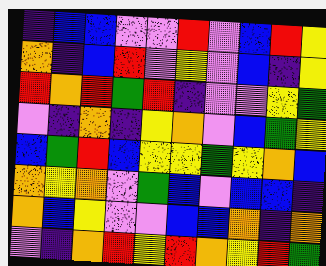[["indigo", "blue", "blue", "violet", "violet", "red", "violet", "blue", "red", "yellow"], ["orange", "indigo", "blue", "red", "violet", "yellow", "violet", "blue", "indigo", "yellow"], ["red", "orange", "red", "green", "red", "indigo", "violet", "violet", "yellow", "green"], ["violet", "indigo", "orange", "indigo", "yellow", "orange", "violet", "blue", "green", "yellow"], ["blue", "green", "red", "blue", "yellow", "yellow", "green", "yellow", "orange", "blue"], ["orange", "yellow", "orange", "violet", "green", "blue", "violet", "blue", "blue", "indigo"], ["orange", "blue", "yellow", "violet", "violet", "blue", "blue", "orange", "indigo", "orange"], ["violet", "indigo", "orange", "red", "yellow", "red", "orange", "yellow", "red", "green"]]